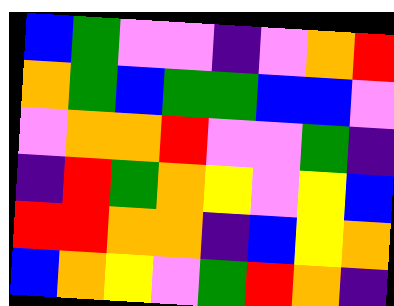[["blue", "green", "violet", "violet", "indigo", "violet", "orange", "red"], ["orange", "green", "blue", "green", "green", "blue", "blue", "violet"], ["violet", "orange", "orange", "red", "violet", "violet", "green", "indigo"], ["indigo", "red", "green", "orange", "yellow", "violet", "yellow", "blue"], ["red", "red", "orange", "orange", "indigo", "blue", "yellow", "orange"], ["blue", "orange", "yellow", "violet", "green", "red", "orange", "indigo"]]